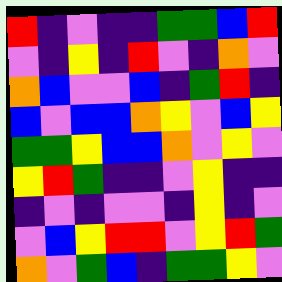[["red", "indigo", "violet", "indigo", "indigo", "green", "green", "blue", "red"], ["violet", "indigo", "yellow", "indigo", "red", "violet", "indigo", "orange", "violet"], ["orange", "blue", "violet", "violet", "blue", "indigo", "green", "red", "indigo"], ["blue", "violet", "blue", "blue", "orange", "yellow", "violet", "blue", "yellow"], ["green", "green", "yellow", "blue", "blue", "orange", "violet", "yellow", "violet"], ["yellow", "red", "green", "indigo", "indigo", "violet", "yellow", "indigo", "indigo"], ["indigo", "violet", "indigo", "violet", "violet", "indigo", "yellow", "indigo", "violet"], ["violet", "blue", "yellow", "red", "red", "violet", "yellow", "red", "green"], ["orange", "violet", "green", "blue", "indigo", "green", "green", "yellow", "violet"]]